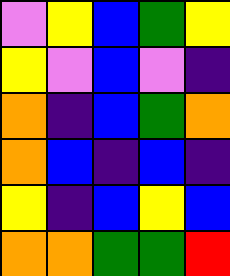[["violet", "yellow", "blue", "green", "yellow"], ["yellow", "violet", "blue", "violet", "indigo"], ["orange", "indigo", "blue", "green", "orange"], ["orange", "blue", "indigo", "blue", "indigo"], ["yellow", "indigo", "blue", "yellow", "blue"], ["orange", "orange", "green", "green", "red"]]